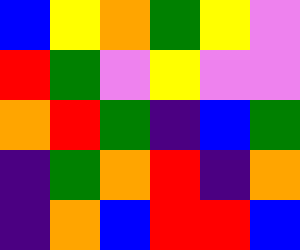[["blue", "yellow", "orange", "green", "yellow", "violet"], ["red", "green", "violet", "yellow", "violet", "violet"], ["orange", "red", "green", "indigo", "blue", "green"], ["indigo", "green", "orange", "red", "indigo", "orange"], ["indigo", "orange", "blue", "red", "red", "blue"]]